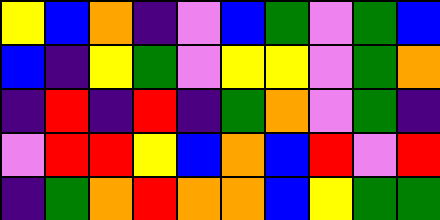[["yellow", "blue", "orange", "indigo", "violet", "blue", "green", "violet", "green", "blue"], ["blue", "indigo", "yellow", "green", "violet", "yellow", "yellow", "violet", "green", "orange"], ["indigo", "red", "indigo", "red", "indigo", "green", "orange", "violet", "green", "indigo"], ["violet", "red", "red", "yellow", "blue", "orange", "blue", "red", "violet", "red"], ["indigo", "green", "orange", "red", "orange", "orange", "blue", "yellow", "green", "green"]]